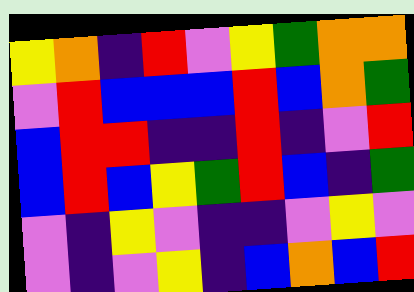[["yellow", "orange", "indigo", "red", "violet", "yellow", "green", "orange", "orange"], ["violet", "red", "blue", "blue", "blue", "red", "blue", "orange", "green"], ["blue", "red", "red", "indigo", "indigo", "red", "indigo", "violet", "red"], ["blue", "red", "blue", "yellow", "green", "red", "blue", "indigo", "green"], ["violet", "indigo", "yellow", "violet", "indigo", "indigo", "violet", "yellow", "violet"], ["violet", "indigo", "violet", "yellow", "indigo", "blue", "orange", "blue", "red"]]